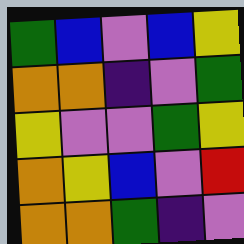[["green", "blue", "violet", "blue", "yellow"], ["orange", "orange", "indigo", "violet", "green"], ["yellow", "violet", "violet", "green", "yellow"], ["orange", "yellow", "blue", "violet", "red"], ["orange", "orange", "green", "indigo", "violet"]]